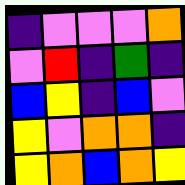[["indigo", "violet", "violet", "violet", "orange"], ["violet", "red", "indigo", "green", "indigo"], ["blue", "yellow", "indigo", "blue", "violet"], ["yellow", "violet", "orange", "orange", "indigo"], ["yellow", "orange", "blue", "orange", "yellow"]]